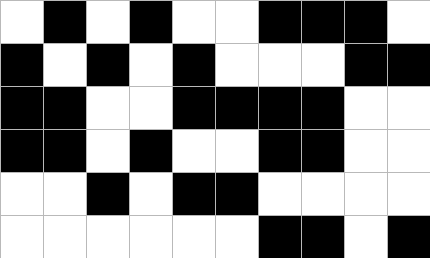[["white", "black", "white", "black", "white", "white", "black", "black", "black", "white"], ["black", "white", "black", "white", "black", "white", "white", "white", "black", "black"], ["black", "black", "white", "white", "black", "black", "black", "black", "white", "white"], ["black", "black", "white", "black", "white", "white", "black", "black", "white", "white"], ["white", "white", "black", "white", "black", "black", "white", "white", "white", "white"], ["white", "white", "white", "white", "white", "white", "black", "black", "white", "black"]]